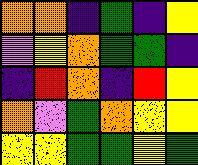[["orange", "orange", "indigo", "green", "indigo", "yellow"], ["violet", "yellow", "orange", "green", "green", "indigo"], ["indigo", "red", "orange", "indigo", "red", "yellow"], ["orange", "violet", "green", "orange", "yellow", "yellow"], ["yellow", "yellow", "green", "green", "yellow", "green"]]